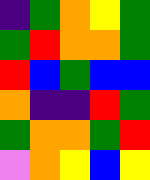[["indigo", "green", "orange", "yellow", "green"], ["green", "red", "orange", "orange", "green"], ["red", "blue", "green", "blue", "blue"], ["orange", "indigo", "indigo", "red", "green"], ["green", "orange", "orange", "green", "red"], ["violet", "orange", "yellow", "blue", "yellow"]]